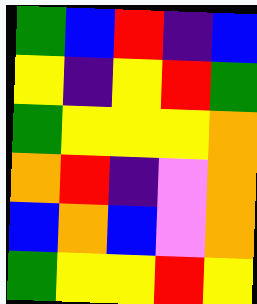[["green", "blue", "red", "indigo", "blue"], ["yellow", "indigo", "yellow", "red", "green"], ["green", "yellow", "yellow", "yellow", "orange"], ["orange", "red", "indigo", "violet", "orange"], ["blue", "orange", "blue", "violet", "orange"], ["green", "yellow", "yellow", "red", "yellow"]]